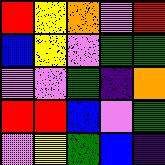[["red", "yellow", "orange", "violet", "red"], ["blue", "yellow", "violet", "green", "green"], ["violet", "violet", "green", "indigo", "orange"], ["red", "red", "blue", "violet", "green"], ["violet", "yellow", "green", "blue", "indigo"]]